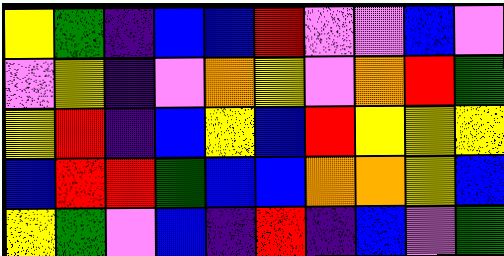[["yellow", "green", "indigo", "blue", "blue", "red", "violet", "violet", "blue", "violet"], ["violet", "yellow", "indigo", "violet", "orange", "yellow", "violet", "orange", "red", "green"], ["yellow", "red", "indigo", "blue", "yellow", "blue", "red", "yellow", "yellow", "yellow"], ["blue", "red", "red", "green", "blue", "blue", "orange", "orange", "yellow", "blue"], ["yellow", "green", "violet", "blue", "indigo", "red", "indigo", "blue", "violet", "green"]]